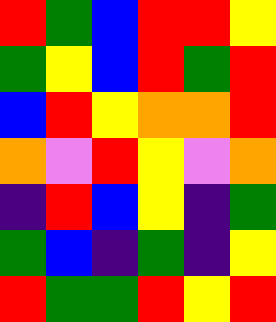[["red", "green", "blue", "red", "red", "yellow"], ["green", "yellow", "blue", "red", "green", "red"], ["blue", "red", "yellow", "orange", "orange", "red"], ["orange", "violet", "red", "yellow", "violet", "orange"], ["indigo", "red", "blue", "yellow", "indigo", "green"], ["green", "blue", "indigo", "green", "indigo", "yellow"], ["red", "green", "green", "red", "yellow", "red"]]